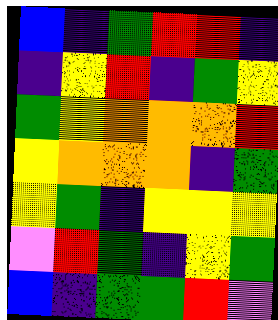[["blue", "indigo", "green", "red", "red", "indigo"], ["indigo", "yellow", "red", "indigo", "green", "yellow"], ["green", "yellow", "orange", "orange", "orange", "red"], ["yellow", "orange", "orange", "orange", "indigo", "green"], ["yellow", "green", "indigo", "yellow", "yellow", "yellow"], ["violet", "red", "green", "indigo", "yellow", "green"], ["blue", "indigo", "green", "green", "red", "violet"]]